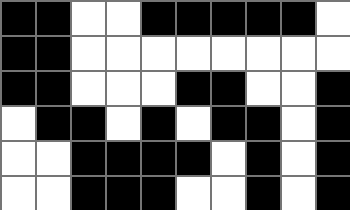[["black", "black", "white", "white", "black", "black", "black", "black", "black", "white"], ["black", "black", "white", "white", "white", "white", "white", "white", "white", "white"], ["black", "black", "white", "white", "white", "black", "black", "white", "white", "black"], ["white", "black", "black", "white", "black", "white", "black", "black", "white", "black"], ["white", "white", "black", "black", "black", "black", "white", "black", "white", "black"], ["white", "white", "black", "black", "black", "white", "white", "black", "white", "black"]]